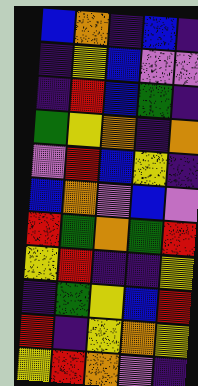[["blue", "orange", "indigo", "blue", "indigo"], ["indigo", "yellow", "blue", "violet", "violet"], ["indigo", "red", "blue", "green", "indigo"], ["green", "yellow", "orange", "indigo", "orange"], ["violet", "red", "blue", "yellow", "indigo"], ["blue", "orange", "violet", "blue", "violet"], ["red", "green", "orange", "green", "red"], ["yellow", "red", "indigo", "indigo", "yellow"], ["indigo", "green", "yellow", "blue", "red"], ["red", "indigo", "yellow", "orange", "yellow"], ["yellow", "red", "orange", "violet", "indigo"]]